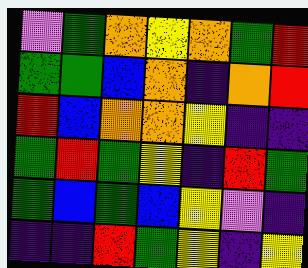[["violet", "green", "orange", "yellow", "orange", "green", "red"], ["green", "green", "blue", "orange", "indigo", "orange", "red"], ["red", "blue", "orange", "orange", "yellow", "indigo", "indigo"], ["green", "red", "green", "yellow", "indigo", "red", "green"], ["green", "blue", "green", "blue", "yellow", "violet", "indigo"], ["indigo", "indigo", "red", "green", "yellow", "indigo", "yellow"]]